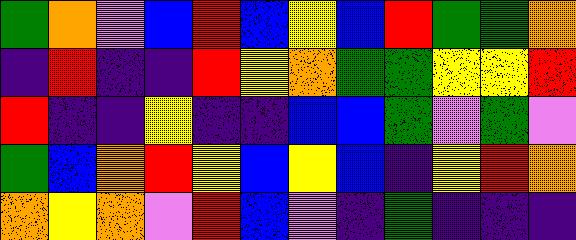[["green", "orange", "violet", "blue", "red", "blue", "yellow", "blue", "red", "green", "green", "orange"], ["indigo", "red", "indigo", "indigo", "red", "yellow", "orange", "green", "green", "yellow", "yellow", "red"], ["red", "indigo", "indigo", "yellow", "indigo", "indigo", "blue", "blue", "green", "violet", "green", "violet"], ["green", "blue", "orange", "red", "yellow", "blue", "yellow", "blue", "indigo", "yellow", "red", "orange"], ["orange", "yellow", "orange", "violet", "red", "blue", "violet", "indigo", "green", "indigo", "indigo", "indigo"]]